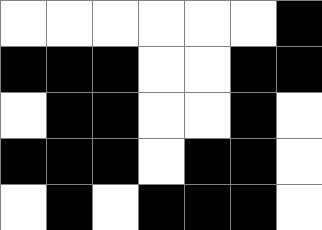[["white", "white", "white", "white", "white", "white", "black"], ["black", "black", "black", "white", "white", "black", "black"], ["white", "black", "black", "white", "white", "black", "white"], ["black", "black", "black", "white", "black", "black", "white"], ["white", "black", "white", "black", "black", "black", "white"]]